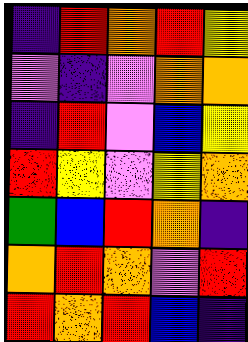[["indigo", "red", "orange", "red", "yellow"], ["violet", "indigo", "violet", "orange", "orange"], ["indigo", "red", "violet", "blue", "yellow"], ["red", "yellow", "violet", "yellow", "orange"], ["green", "blue", "red", "orange", "indigo"], ["orange", "red", "orange", "violet", "red"], ["red", "orange", "red", "blue", "indigo"]]